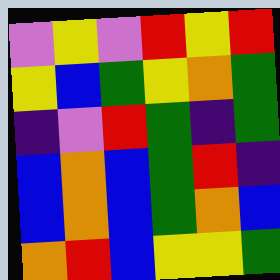[["violet", "yellow", "violet", "red", "yellow", "red"], ["yellow", "blue", "green", "yellow", "orange", "green"], ["indigo", "violet", "red", "green", "indigo", "green"], ["blue", "orange", "blue", "green", "red", "indigo"], ["blue", "orange", "blue", "green", "orange", "blue"], ["orange", "red", "blue", "yellow", "yellow", "green"]]